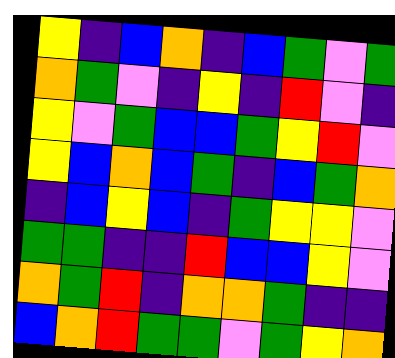[["yellow", "indigo", "blue", "orange", "indigo", "blue", "green", "violet", "green"], ["orange", "green", "violet", "indigo", "yellow", "indigo", "red", "violet", "indigo"], ["yellow", "violet", "green", "blue", "blue", "green", "yellow", "red", "violet"], ["yellow", "blue", "orange", "blue", "green", "indigo", "blue", "green", "orange"], ["indigo", "blue", "yellow", "blue", "indigo", "green", "yellow", "yellow", "violet"], ["green", "green", "indigo", "indigo", "red", "blue", "blue", "yellow", "violet"], ["orange", "green", "red", "indigo", "orange", "orange", "green", "indigo", "indigo"], ["blue", "orange", "red", "green", "green", "violet", "green", "yellow", "orange"]]